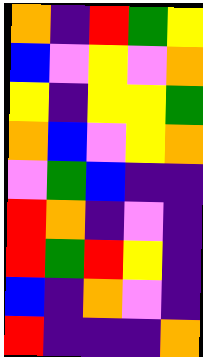[["orange", "indigo", "red", "green", "yellow"], ["blue", "violet", "yellow", "violet", "orange"], ["yellow", "indigo", "yellow", "yellow", "green"], ["orange", "blue", "violet", "yellow", "orange"], ["violet", "green", "blue", "indigo", "indigo"], ["red", "orange", "indigo", "violet", "indigo"], ["red", "green", "red", "yellow", "indigo"], ["blue", "indigo", "orange", "violet", "indigo"], ["red", "indigo", "indigo", "indigo", "orange"]]